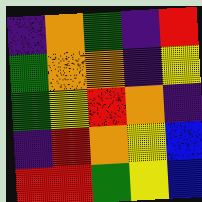[["indigo", "orange", "green", "indigo", "red"], ["green", "orange", "orange", "indigo", "yellow"], ["green", "yellow", "red", "orange", "indigo"], ["indigo", "red", "orange", "yellow", "blue"], ["red", "red", "green", "yellow", "blue"]]